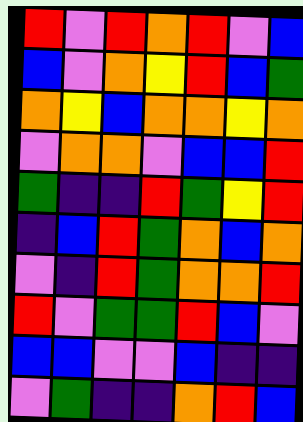[["red", "violet", "red", "orange", "red", "violet", "blue"], ["blue", "violet", "orange", "yellow", "red", "blue", "green"], ["orange", "yellow", "blue", "orange", "orange", "yellow", "orange"], ["violet", "orange", "orange", "violet", "blue", "blue", "red"], ["green", "indigo", "indigo", "red", "green", "yellow", "red"], ["indigo", "blue", "red", "green", "orange", "blue", "orange"], ["violet", "indigo", "red", "green", "orange", "orange", "red"], ["red", "violet", "green", "green", "red", "blue", "violet"], ["blue", "blue", "violet", "violet", "blue", "indigo", "indigo"], ["violet", "green", "indigo", "indigo", "orange", "red", "blue"]]